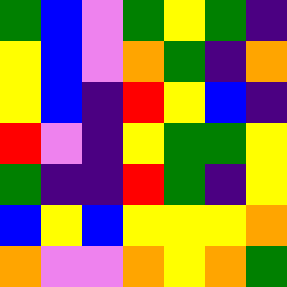[["green", "blue", "violet", "green", "yellow", "green", "indigo"], ["yellow", "blue", "violet", "orange", "green", "indigo", "orange"], ["yellow", "blue", "indigo", "red", "yellow", "blue", "indigo"], ["red", "violet", "indigo", "yellow", "green", "green", "yellow"], ["green", "indigo", "indigo", "red", "green", "indigo", "yellow"], ["blue", "yellow", "blue", "yellow", "yellow", "yellow", "orange"], ["orange", "violet", "violet", "orange", "yellow", "orange", "green"]]